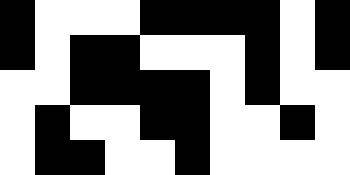[["black", "white", "white", "white", "black", "black", "black", "black", "white", "black"], ["black", "white", "black", "black", "white", "white", "white", "black", "white", "black"], ["white", "white", "black", "black", "black", "black", "white", "black", "white", "white"], ["white", "black", "white", "white", "black", "black", "white", "white", "black", "white"], ["white", "black", "black", "white", "white", "black", "white", "white", "white", "white"]]